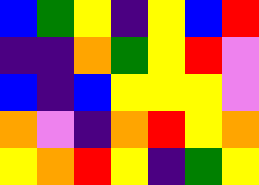[["blue", "green", "yellow", "indigo", "yellow", "blue", "red"], ["indigo", "indigo", "orange", "green", "yellow", "red", "violet"], ["blue", "indigo", "blue", "yellow", "yellow", "yellow", "violet"], ["orange", "violet", "indigo", "orange", "red", "yellow", "orange"], ["yellow", "orange", "red", "yellow", "indigo", "green", "yellow"]]